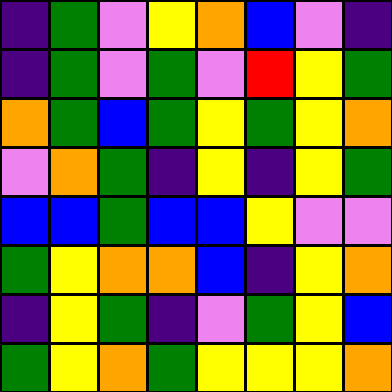[["indigo", "green", "violet", "yellow", "orange", "blue", "violet", "indigo"], ["indigo", "green", "violet", "green", "violet", "red", "yellow", "green"], ["orange", "green", "blue", "green", "yellow", "green", "yellow", "orange"], ["violet", "orange", "green", "indigo", "yellow", "indigo", "yellow", "green"], ["blue", "blue", "green", "blue", "blue", "yellow", "violet", "violet"], ["green", "yellow", "orange", "orange", "blue", "indigo", "yellow", "orange"], ["indigo", "yellow", "green", "indigo", "violet", "green", "yellow", "blue"], ["green", "yellow", "orange", "green", "yellow", "yellow", "yellow", "orange"]]